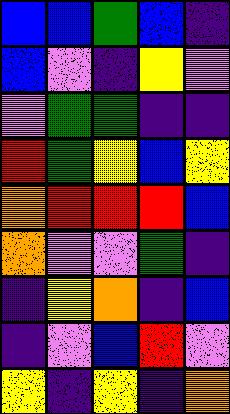[["blue", "blue", "green", "blue", "indigo"], ["blue", "violet", "indigo", "yellow", "violet"], ["violet", "green", "green", "indigo", "indigo"], ["red", "green", "yellow", "blue", "yellow"], ["orange", "red", "red", "red", "blue"], ["orange", "violet", "violet", "green", "indigo"], ["indigo", "yellow", "orange", "indigo", "blue"], ["indigo", "violet", "blue", "red", "violet"], ["yellow", "indigo", "yellow", "indigo", "orange"]]